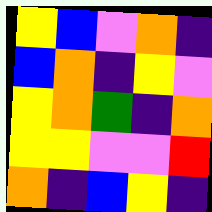[["yellow", "blue", "violet", "orange", "indigo"], ["blue", "orange", "indigo", "yellow", "violet"], ["yellow", "orange", "green", "indigo", "orange"], ["yellow", "yellow", "violet", "violet", "red"], ["orange", "indigo", "blue", "yellow", "indigo"]]